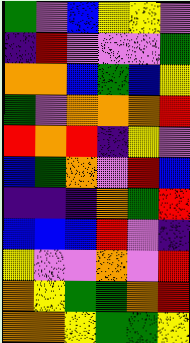[["green", "violet", "blue", "yellow", "yellow", "violet"], ["indigo", "red", "violet", "violet", "violet", "green"], ["orange", "orange", "blue", "green", "blue", "yellow"], ["green", "violet", "orange", "orange", "orange", "red"], ["red", "orange", "red", "indigo", "yellow", "violet"], ["blue", "green", "orange", "violet", "red", "blue"], ["indigo", "indigo", "indigo", "orange", "green", "red"], ["blue", "blue", "blue", "red", "violet", "indigo"], ["yellow", "violet", "violet", "orange", "violet", "red"], ["orange", "yellow", "green", "green", "orange", "red"], ["orange", "orange", "yellow", "green", "green", "yellow"]]